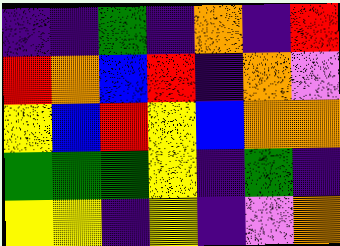[["indigo", "indigo", "green", "indigo", "orange", "indigo", "red"], ["red", "orange", "blue", "red", "indigo", "orange", "violet"], ["yellow", "blue", "red", "yellow", "blue", "orange", "orange"], ["green", "green", "green", "yellow", "indigo", "green", "indigo"], ["yellow", "yellow", "indigo", "yellow", "indigo", "violet", "orange"]]